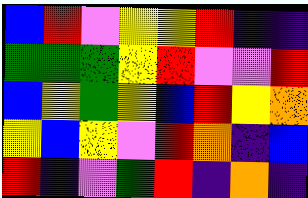[["blue", "red", "violet", "yellow", "yellow", "red", "indigo", "indigo"], ["green", "green", "green", "yellow", "red", "violet", "violet", "red"], ["blue", "yellow", "green", "yellow", "blue", "red", "yellow", "orange"], ["yellow", "blue", "yellow", "violet", "red", "orange", "indigo", "blue"], ["red", "indigo", "violet", "green", "red", "indigo", "orange", "indigo"]]